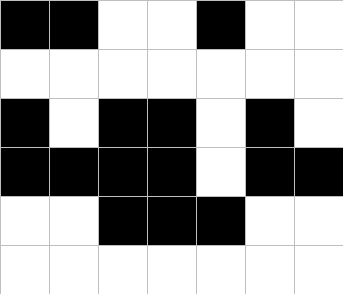[["black", "black", "white", "white", "black", "white", "white"], ["white", "white", "white", "white", "white", "white", "white"], ["black", "white", "black", "black", "white", "black", "white"], ["black", "black", "black", "black", "white", "black", "black"], ["white", "white", "black", "black", "black", "white", "white"], ["white", "white", "white", "white", "white", "white", "white"]]